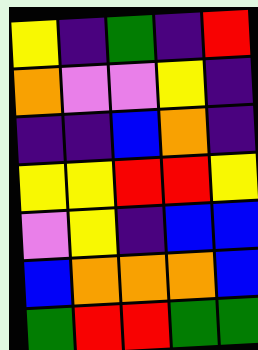[["yellow", "indigo", "green", "indigo", "red"], ["orange", "violet", "violet", "yellow", "indigo"], ["indigo", "indigo", "blue", "orange", "indigo"], ["yellow", "yellow", "red", "red", "yellow"], ["violet", "yellow", "indigo", "blue", "blue"], ["blue", "orange", "orange", "orange", "blue"], ["green", "red", "red", "green", "green"]]